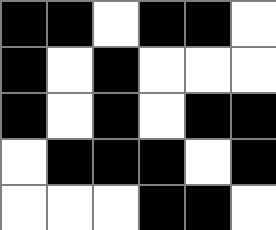[["black", "black", "white", "black", "black", "white"], ["black", "white", "black", "white", "white", "white"], ["black", "white", "black", "white", "black", "black"], ["white", "black", "black", "black", "white", "black"], ["white", "white", "white", "black", "black", "white"]]